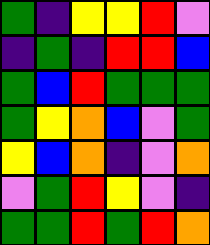[["green", "indigo", "yellow", "yellow", "red", "violet"], ["indigo", "green", "indigo", "red", "red", "blue"], ["green", "blue", "red", "green", "green", "green"], ["green", "yellow", "orange", "blue", "violet", "green"], ["yellow", "blue", "orange", "indigo", "violet", "orange"], ["violet", "green", "red", "yellow", "violet", "indigo"], ["green", "green", "red", "green", "red", "orange"]]